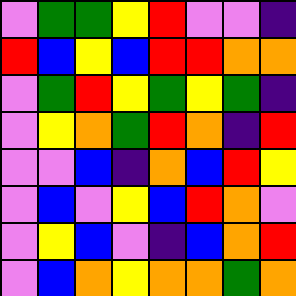[["violet", "green", "green", "yellow", "red", "violet", "violet", "indigo"], ["red", "blue", "yellow", "blue", "red", "red", "orange", "orange"], ["violet", "green", "red", "yellow", "green", "yellow", "green", "indigo"], ["violet", "yellow", "orange", "green", "red", "orange", "indigo", "red"], ["violet", "violet", "blue", "indigo", "orange", "blue", "red", "yellow"], ["violet", "blue", "violet", "yellow", "blue", "red", "orange", "violet"], ["violet", "yellow", "blue", "violet", "indigo", "blue", "orange", "red"], ["violet", "blue", "orange", "yellow", "orange", "orange", "green", "orange"]]